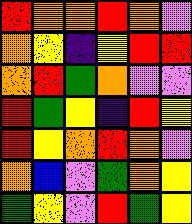[["red", "orange", "orange", "red", "orange", "violet"], ["orange", "yellow", "indigo", "yellow", "red", "red"], ["orange", "red", "green", "orange", "violet", "violet"], ["red", "green", "yellow", "indigo", "red", "yellow"], ["red", "yellow", "orange", "red", "orange", "violet"], ["orange", "blue", "violet", "green", "orange", "yellow"], ["green", "yellow", "violet", "red", "green", "yellow"]]